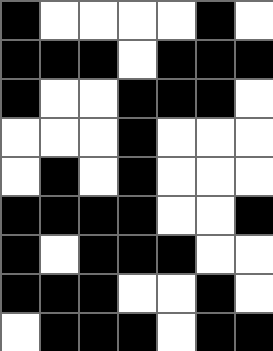[["black", "white", "white", "white", "white", "black", "white"], ["black", "black", "black", "white", "black", "black", "black"], ["black", "white", "white", "black", "black", "black", "white"], ["white", "white", "white", "black", "white", "white", "white"], ["white", "black", "white", "black", "white", "white", "white"], ["black", "black", "black", "black", "white", "white", "black"], ["black", "white", "black", "black", "black", "white", "white"], ["black", "black", "black", "white", "white", "black", "white"], ["white", "black", "black", "black", "white", "black", "black"]]